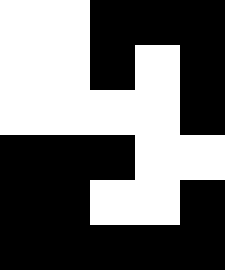[["white", "white", "black", "black", "black"], ["white", "white", "black", "white", "black"], ["white", "white", "white", "white", "black"], ["black", "black", "black", "white", "white"], ["black", "black", "white", "white", "black"], ["black", "black", "black", "black", "black"]]